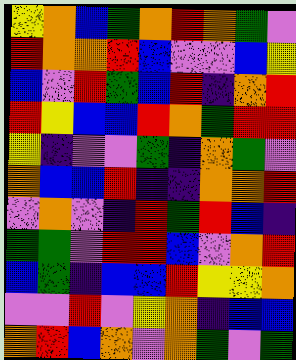[["yellow", "orange", "blue", "green", "orange", "red", "orange", "green", "violet"], ["red", "orange", "orange", "red", "blue", "violet", "violet", "blue", "yellow"], ["blue", "violet", "red", "green", "blue", "red", "indigo", "orange", "red"], ["red", "yellow", "blue", "blue", "red", "orange", "green", "red", "red"], ["yellow", "indigo", "violet", "violet", "green", "indigo", "orange", "green", "violet"], ["orange", "blue", "blue", "red", "indigo", "indigo", "orange", "orange", "red"], ["violet", "orange", "violet", "indigo", "red", "green", "red", "blue", "indigo"], ["green", "green", "violet", "red", "red", "blue", "violet", "orange", "red"], ["blue", "green", "indigo", "blue", "blue", "red", "yellow", "yellow", "orange"], ["violet", "violet", "red", "violet", "yellow", "orange", "indigo", "blue", "blue"], ["orange", "red", "blue", "orange", "violet", "orange", "green", "violet", "green"]]